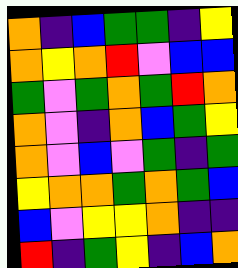[["orange", "indigo", "blue", "green", "green", "indigo", "yellow"], ["orange", "yellow", "orange", "red", "violet", "blue", "blue"], ["green", "violet", "green", "orange", "green", "red", "orange"], ["orange", "violet", "indigo", "orange", "blue", "green", "yellow"], ["orange", "violet", "blue", "violet", "green", "indigo", "green"], ["yellow", "orange", "orange", "green", "orange", "green", "blue"], ["blue", "violet", "yellow", "yellow", "orange", "indigo", "indigo"], ["red", "indigo", "green", "yellow", "indigo", "blue", "orange"]]